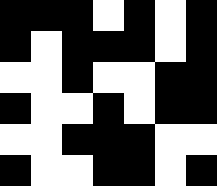[["black", "black", "black", "white", "black", "white", "black"], ["black", "white", "black", "black", "black", "white", "black"], ["white", "white", "black", "white", "white", "black", "black"], ["black", "white", "white", "black", "white", "black", "black"], ["white", "white", "black", "black", "black", "white", "white"], ["black", "white", "white", "black", "black", "white", "black"]]